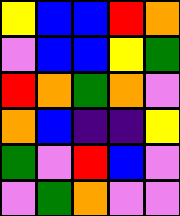[["yellow", "blue", "blue", "red", "orange"], ["violet", "blue", "blue", "yellow", "green"], ["red", "orange", "green", "orange", "violet"], ["orange", "blue", "indigo", "indigo", "yellow"], ["green", "violet", "red", "blue", "violet"], ["violet", "green", "orange", "violet", "violet"]]